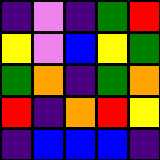[["indigo", "violet", "indigo", "green", "red"], ["yellow", "violet", "blue", "yellow", "green"], ["green", "orange", "indigo", "green", "orange"], ["red", "indigo", "orange", "red", "yellow"], ["indigo", "blue", "blue", "blue", "indigo"]]